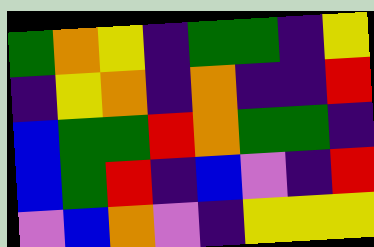[["green", "orange", "yellow", "indigo", "green", "green", "indigo", "yellow"], ["indigo", "yellow", "orange", "indigo", "orange", "indigo", "indigo", "red"], ["blue", "green", "green", "red", "orange", "green", "green", "indigo"], ["blue", "green", "red", "indigo", "blue", "violet", "indigo", "red"], ["violet", "blue", "orange", "violet", "indigo", "yellow", "yellow", "yellow"]]